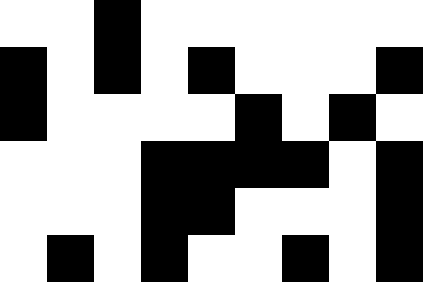[["white", "white", "black", "white", "white", "white", "white", "white", "white"], ["black", "white", "black", "white", "black", "white", "white", "white", "black"], ["black", "white", "white", "white", "white", "black", "white", "black", "white"], ["white", "white", "white", "black", "black", "black", "black", "white", "black"], ["white", "white", "white", "black", "black", "white", "white", "white", "black"], ["white", "black", "white", "black", "white", "white", "black", "white", "black"]]